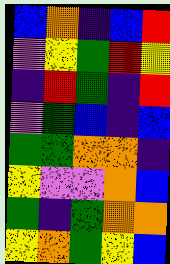[["blue", "orange", "indigo", "blue", "red"], ["violet", "yellow", "green", "red", "yellow"], ["indigo", "red", "green", "indigo", "red"], ["violet", "green", "blue", "indigo", "blue"], ["green", "green", "orange", "orange", "indigo"], ["yellow", "violet", "violet", "orange", "blue"], ["green", "indigo", "green", "orange", "orange"], ["yellow", "orange", "green", "yellow", "blue"]]